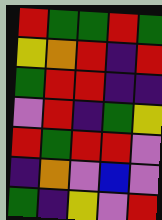[["red", "green", "green", "red", "green"], ["yellow", "orange", "red", "indigo", "red"], ["green", "red", "red", "indigo", "indigo"], ["violet", "red", "indigo", "green", "yellow"], ["red", "green", "red", "red", "violet"], ["indigo", "orange", "violet", "blue", "violet"], ["green", "indigo", "yellow", "violet", "red"]]